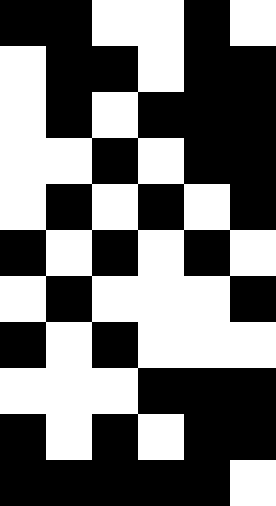[["black", "black", "white", "white", "black", "white"], ["white", "black", "black", "white", "black", "black"], ["white", "black", "white", "black", "black", "black"], ["white", "white", "black", "white", "black", "black"], ["white", "black", "white", "black", "white", "black"], ["black", "white", "black", "white", "black", "white"], ["white", "black", "white", "white", "white", "black"], ["black", "white", "black", "white", "white", "white"], ["white", "white", "white", "black", "black", "black"], ["black", "white", "black", "white", "black", "black"], ["black", "black", "black", "black", "black", "white"]]